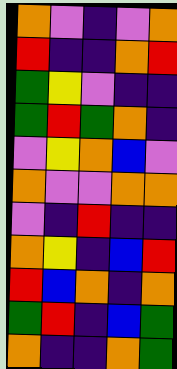[["orange", "violet", "indigo", "violet", "orange"], ["red", "indigo", "indigo", "orange", "red"], ["green", "yellow", "violet", "indigo", "indigo"], ["green", "red", "green", "orange", "indigo"], ["violet", "yellow", "orange", "blue", "violet"], ["orange", "violet", "violet", "orange", "orange"], ["violet", "indigo", "red", "indigo", "indigo"], ["orange", "yellow", "indigo", "blue", "red"], ["red", "blue", "orange", "indigo", "orange"], ["green", "red", "indigo", "blue", "green"], ["orange", "indigo", "indigo", "orange", "green"]]